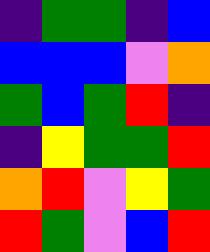[["indigo", "green", "green", "indigo", "blue"], ["blue", "blue", "blue", "violet", "orange"], ["green", "blue", "green", "red", "indigo"], ["indigo", "yellow", "green", "green", "red"], ["orange", "red", "violet", "yellow", "green"], ["red", "green", "violet", "blue", "red"]]